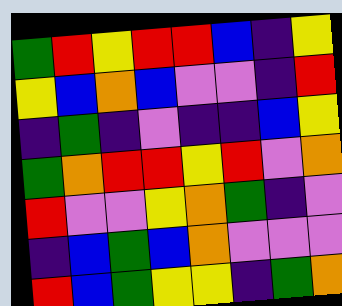[["green", "red", "yellow", "red", "red", "blue", "indigo", "yellow"], ["yellow", "blue", "orange", "blue", "violet", "violet", "indigo", "red"], ["indigo", "green", "indigo", "violet", "indigo", "indigo", "blue", "yellow"], ["green", "orange", "red", "red", "yellow", "red", "violet", "orange"], ["red", "violet", "violet", "yellow", "orange", "green", "indigo", "violet"], ["indigo", "blue", "green", "blue", "orange", "violet", "violet", "violet"], ["red", "blue", "green", "yellow", "yellow", "indigo", "green", "orange"]]